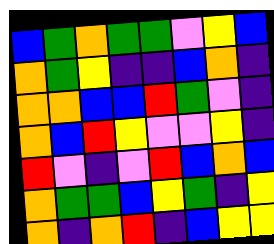[["blue", "green", "orange", "green", "green", "violet", "yellow", "blue"], ["orange", "green", "yellow", "indigo", "indigo", "blue", "orange", "indigo"], ["orange", "orange", "blue", "blue", "red", "green", "violet", "indigo"], ["orange", "blue", "red", "yellow", "violet", "violet", "yellow", "indigo"], ["red", "violet", "indigo", "violet", "red", "blue", "orange", "blue"], ["orange", "green", "green", "blue", "yellow", "green", "indigo", "yellow"], ["orange", "indigo", "orange", "red", "indigo", "blue", "yellow", "yellow"]]